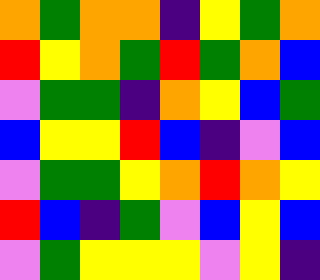[["orange", "green", "orange", "orange", "indigo", "yellow", "green", "orange"], ["red", "yellow", "orange", "green", "red", "green", "orange", "blue"], ["violet", "green", "green", "indigo", "orange", "yellow", "blue", "green"], ["blue", "yellow", "yellow", "red", "blue", "indigo", "violet", "blue"], ["violet", "green", "green", "yellow", "orange", "red", "orange", "yellow"], ["red", "blue", "indigo", "green", "violet", "blue", "yellow", "blue"], ["violet", "green", "yellow", "yellow", "yellow", "violet", "yellow", "indigo"]]